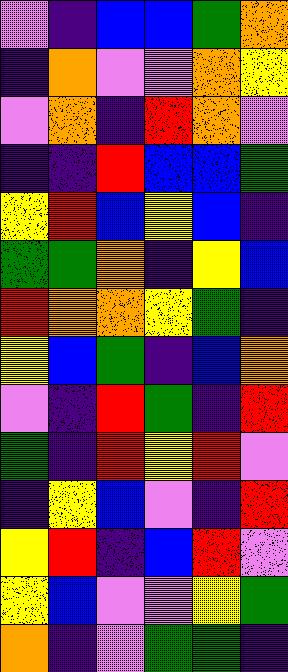[["violet", "indigo", "blue", "blue", "green", "orange"], ["indigo", "orange", "violet", "violet", "orange", "yellow"], ["violet", "orange", "indigo", "red", "orange", "violet"], ["indigo", "indigo", "red", "blue", "blue", "green"], ["yellow", "red", "blue", "yellow", "blue", "indigo"], ["green", "green", "orange", "indigo", "yellow", "blue"], ["red", "orange", "orange", "yellow", "green", "indigo"], ["yellow", "blue", "green", "indigo", "blue", "orange"], ["violet", "indigo", "red", "green", "indigo", "red"], ["green", "indigo", "red", "yellow", "red", "violet"], ["indigo", "yellow", "blue", "violet", "indigo", "red"], ["yellow", "red", "indigo", "blue", "red", "violet"], ["yellow", "blue", "violet", "violet", "yellow", "green"], ["orange", "indigo", "violet", "green", "green", "indigo"]]